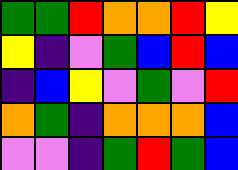[["green", "green", "red", "orange", "orange", "red", "yellow"], ["yellow", "indigo", "violet", "green", "blue", "red", "blue"], ["indigo", "blue", "yellow", "violet", "green", "violet", "red"], ["orange", "green", "indigo", "orange", "orange", "orange", "blue"], ["violet", "violet", "indigo", "green", "red", "green", "blue"]]